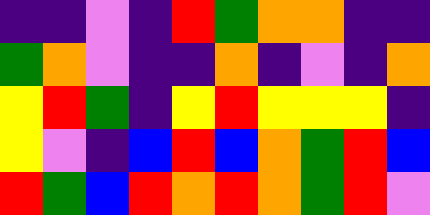[["indigo", "indigo", "violet", "indigo", "red", "green", "orange", "orange", "indigo", "indigo"], ["green", "orange", "violet", "indigo", "indigo", "orange", "indigo", "violet", "indigo", "orange"], ["yellow", "red", "green", "indigo", "yellow", "red", "yellow", "yellow", "yellow", "indigo"], ["yellow", "violet", "indigo", "blue", "red", "blue", "orange", "green", "red", "blue"], ["red", "green", "blue", "red", "orange", "red", "orange", "green", "red", "violet"]]